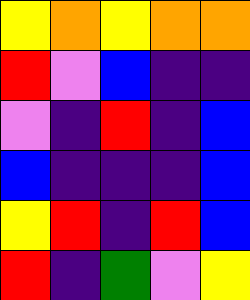[["yellow", "orange", "yellow", "orange", "orange"], ["red", "violet", "blue", "indigo", "indigo"], ["violet", "indigo", "red", "indigo", "blue"], ["blue", "indigo", "indigo", "indigo", "blue"], ["yellow", "red", "indigo", "red", "blue"], ["red", "indigo", "green", "violet", "yellow"]]